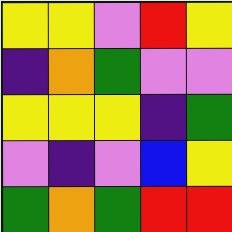[["yellow", "yellow", "violet", "red", "yellow"], ["indigo", "orange", "green", "violet", "violet"], ["yellow", "yellow", "yellow", "indigo", "green"], ["violet", "indigo", "violet", "blue", "yellow"], ["green", "orange", "green", "red", "red"]]